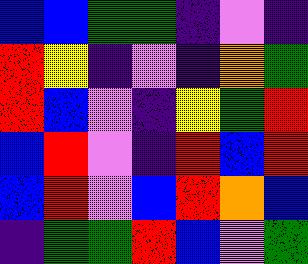[["blue", "blue", "green", "green", "indigo", "violet", "indigo"], ["red", "yellow", "indigo", "violet", "indigo", "orange", "green"], ["red", "blue", "violet", "indigo", "yellow", "green", "red"], ["blue", "red", "violet", "indigo", "red", "blue", "red"], ["blue", "red", "violet", "blue", "red", "orange", "blue"], ["indigo", "green", "green", "red", "blue", "violet", "green"]]